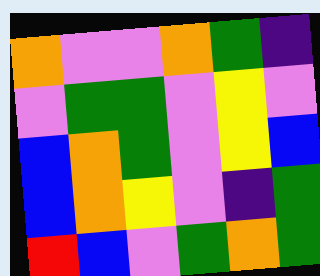[["orange", "violet", "violet", "orange", "green", "indigo"], ["violet", "green", "green", "violet", "yellow", "violet"], ["blue", "orange", "green", "violet", "yellow", "blue"], ["blue", "orange", "yellow", "violet", "indigo", "green"], ["red", "blue", "violet", "green", "orange", "green"]]